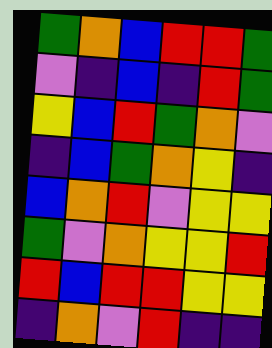[["green", "orange", "blue", "red", "red", "green"], ["violet", "indigo", "blue", "indigo", "red", "green"], ["yellow", "blue", "red", "green", "orange", "violet"], ["indigo", "blue", "green", "orange", "yellow", "indigo"], ["blue", "orange", "red", "violet", "yellow", "yellow"], ["green", "violet", "orange", "yellow", "yellow", "red"], ["red", "blue", "red", "red", "yellow", "yellow"], ["indigo", "orange", "violet", "red", "indigo", "indigo"]]